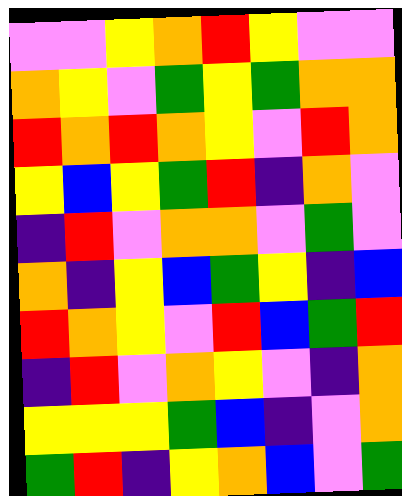[["violet", "violet", "yellow", "orange", "red", "yellow", "violet", "violet"], ["orange", "yellow", "violet", "green", "yellow", "green", "orange", "orange"], ["red", "orange", "red", "orange", "yellow", "violet", "red", "orange"], ["yellow", "blue", "yellow", "green", "red", "indigo", "orange", "violet"], ["indigo", "red", "violet", "orange", "orange", "violet", "green", "violet"], ["orange", "indigo", "yellow", "blue", "green", "yellow", "indigo", "blue"], ["red", "orange", "yellow", "violet", "red", "blue", "green", "red"], ["indigo", "red", "violet", "orange", "yellow", "violet", "indigo", "orange"], ["yellow", "yellow", "yellow", "green", "blue", "indigo", "violet", "orange"], ["green", "red", "indigo", "yellow", "orange", "blue", "violet", "green"]]